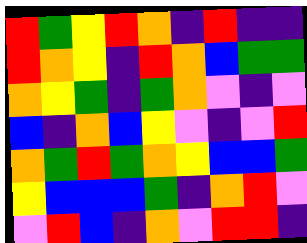[["red", "green", "yellow", "red", "orange", "indigo", "red", "indigo", "indigo"], ["red", "orange", "yellow", "indigo", "red", "orange", "blue", "green", "green"], ["orange", "yellow", "green", "indigo", "green", "orange", "violet", "indigo", "violet"], ["blue", "indigo", "orange", "blue", "yellow", "violet", "indigo", "violet", "red"], ["orange", "green", "red", "green", "orange", "yellow", "blue", "blue", "green"], ["yellow", "blue", "blue", "blue", "green", "indigo", "orange", "red", "violet"], ["violet", "red", "blue", "indigo", "orange", "violet", "red", "red", "indigo"]]